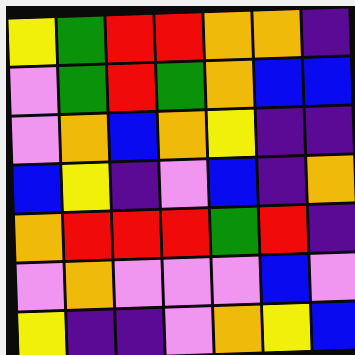[["yellow", "green", "red", "red", "orange", "orange", "indigo"], ["violet", "green", "red", "green", "orange", "blue", "blue"], ["violet", "orange", "blue", "orange", "yellow", "indigo", "indigo"], ["blue", "yellow", "indigo", "violet", "blue", "indigo", "orange"], ["orange", "red", "red", "red", "green", "red", "indigo"], ["violet", "orange", "violet", "violet", "violet", "blue", "violet"], ["yellow", "indigo", "indigo", "violet", "orange", "yellow", "blue"]]